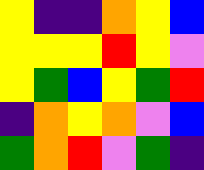[["yellow", "indigo", "indigo", "orange", "yellow", "blue"], ["yellow", "yellow", "yellow", "red", "yellow", "violet"], ["yellow", "green", "blue", "yellow", "green", "red"], ["indigo", "orange", "yellow", "orange", "violet", "blue"], ["green", "orange", "red", "violet", "green", "indigo"]]